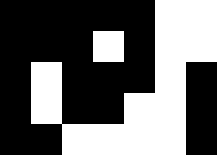[["black", "black", "black", "black", "black", "white", "white"], ["black", "black", "black", "white", "black", "white", "white"], ["black", "white", "black", "black", "black", "white", "black"], ["black", "white", "black", "black", "white", "white", "black"], ["black", "black", "white", "white", "white", "white", "black"]]